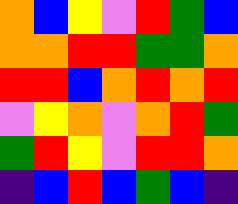[["orange", "blue", "yellow", "violet", "red", "green", "blue"], ["orange", "orange", "red", "red", "green", "green", "orange"], ["red", "red", "blue", "orange", "red", "orange", "red"], ["violet", "yellow", "orange", "violet", "orange", "red", "green"], ["green", "red", "yellow", "violet", "red", "red", "orange"], ["indigo", "blue", "red", "blue", "green", "blue", "indigo"]]